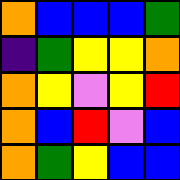[["orange", "blue", "blue", "blue", "green"], ["indigo", "green", "yellow", "yellow", "orange"], ["orange", "yellow", "violet", "yellow", "red"], ["orange", "blue", "red", "violet", "blue"], ["orange", "green", "yellow", "blue", "blue"]]